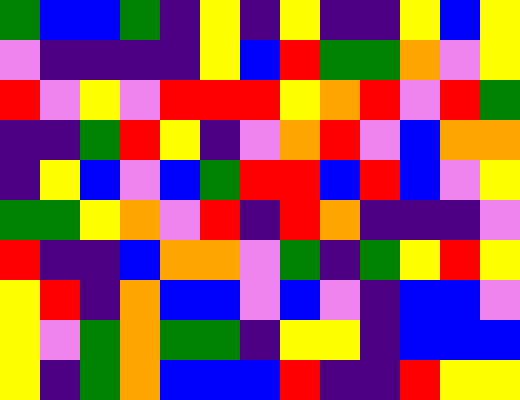[["green", "blue", "blue", "green", "indigo", "yellow", "indigo", "yellow", "indigo", "indigo", "yellow", "blue", "yellow"], ["violet", "indigo", "indigo", "indigo", "indigo", "yellow", "blue", "red", "green", "green", "orange", "violet", "yellow"], ["red", "violet", "yellow", "violet", "red", "red", "red", "yellow", "orange", "red", "violet", "red", "green"], ["indigo", "indigo", "green", "red", "yellow", "indigo", "violet", "orange", "red", "violet", "blue", "orange", "orange"], ["indigo", "yellow", "blue", "violet", "blue", "green", "red", "red", "blue", "red", "blue", "violet", "yellow"], ["green", "green", "yellow", "orange", "violet", "red", "indigo", "red", "orange", "indigo", "indigo", "indigo", "violet"], ["red", "indigo", "indigo", "blue", "orange", "orange", "violet", "green", "indigo", "green", "yellow", "red", "yellow"], ["yellow", "red", "indigo", "orange", "blue", "blue", "violet", "blue", "violet", "indigo", "blue", "blue", "violet"], ["yellow", "violet", "green", "orange", "green", "green", "indigo", "yellow", "yellow", "indigo", "blue", "blue", "blue"], ["yellow", "indigo", "green", "orange", "blue", "blue", "blue", "red", "indigo", "indigo", "red", "yellow", "yellow"]]